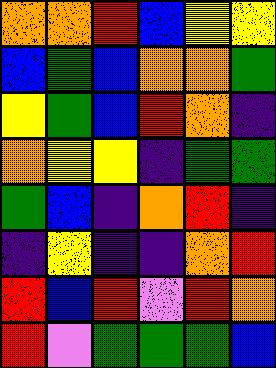[["orange", "orange", "red", "blue", "yellow", "yellow"], ["blue", "green", "blue", "orange", "orange", "green"], ["yellow", "green", "blue", "red", "orange", "indigo"], ["orange", "yellow", "yellow", "indigo", "green", "green"], ["green", "blue", "indigo", "orange", "red", "indigo"], ["indigo", "yellow", "indigo", "indigo", "orange", "red"], ["red", "blue", "red", "violet", "red", "orange"], ["red", "violet", "green", "green", "green", "blue"]]